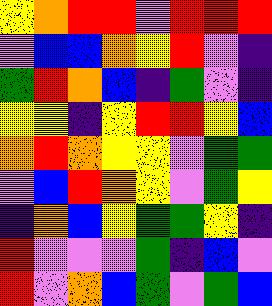[["yellow", "orange", "red", "red", "violet", "red", "red", "red"], ["violet", "blue", "blue", "orange", "yellow", "red", "violet", "indigo"], ["green", "red", "orange", "blue", "indigo", "green", "violet", "indigo"], ["yellow", "yellow", "indigo", "yellow", "red", "red", "yellow", "blue"], ["orange", "red", "orange", "yellow", "yellow", "violet", "green", "green"], ["violet", "blue", "red", "orange", "yellow", "violet", "green", "yellow"], ["indigo", "orange", "blue", "yellow", "green", "green", "yellow", "indigo"], ["red", "violet", "violet", "violet", "green", "indigo", "blue", "violet"], ["red", "violet", "orange", "blue", "green", "violet", "green", "blue"]]